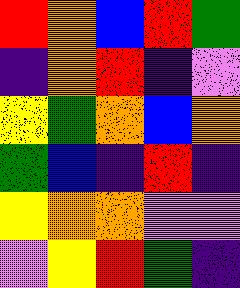[["red", "orange", "blue", "red", "green"], ["indigo", "orange", "red", "indigo", "violet"], ["yellow", "green", "orange", "blue", "orange"], ["green", "blue", "indigo", "red", "indigo"], ["yellow", "orange", "orange", "violet", "violet"], ["violet", "yellow", "red", "green", "indigo"]]